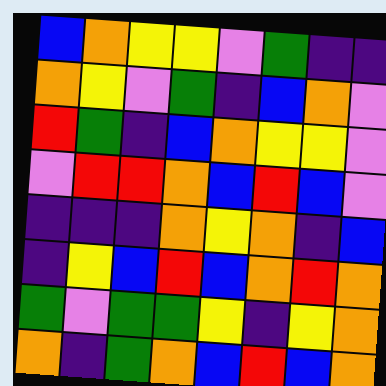[["blue", "orange", "yellow", "yellow", "violet", "green", "indigo", "indigo"], ["orange", "yellow", "violet", "green", "indigo", "blue", "orange", "violet"], ["red", "green", "indigo", "blue", "orange", "yellow", "yellow", "violet"], ["violet", "red", "red", "orange", "blue", "red", "blue", "violet"], ["indigo", "indigo", "indigo", "orange", "yellow", "orange", "indigo", "blue"], ["indigo", "yellow", "blue", "red", "blue", "orange", "red", "orange"], ["green", "violet", "green", "green", "yellow", "indigo", "yellow", "orange"], ["orange", "indigo", "green", "orange", "blue", "red", "blue", "orange"]]